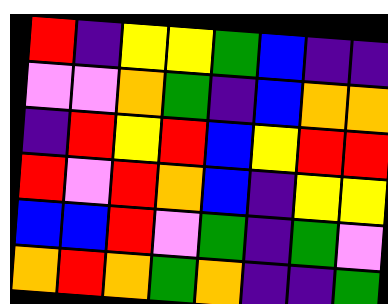[["red", "indigo", "yellow", "yellow", "green", "blue", "indigo", "indigo"], ["violet", "violet", "orange", "green", "indigo", "blue", "orange", "orange"], ["indigo", "red", "yellow", "red", "blue", "yellow", "red", "red"], ["red", "violet", "red", "orange", "blue", "indigo", "yellow", "yellow"], ["blue", "blue", "red", "violet", "green", "indigo", "green", "violet"], ["orange", "red", "orange", "green", "orange", "indigo", "indigo", "green"]]